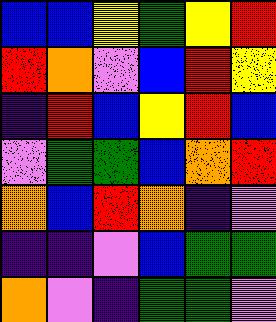[["blue", "blue", "yellow", "green", "yellow", "red"], ["red", "orange", "violet", "blue", "red", "yellow"], ["indigo", "red", "blue", "yellow", "red", "blue"], ["violet", "green", "green", "blue", "orange", "red"], ["orange", "blue", "red", "orange", "indigo", "violet"], ["indigo", "indigo", "violet", "blue", "green", "green"], ["orange", "violet", "indigo", "green", "green", "violet"]]